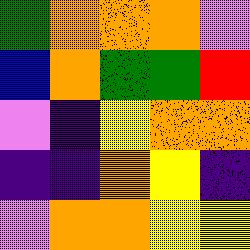[["green", "orange", "orange", "orange", "violet"], ["blue", "orange", "green", "green", "red"], ["violet", "indigo", "yellow", "orange", "orange"], ["indigo", "indigo", "orange", "yellow", "indigo"], ["violet", "orange", "orange", "yellow", "yellow"]]